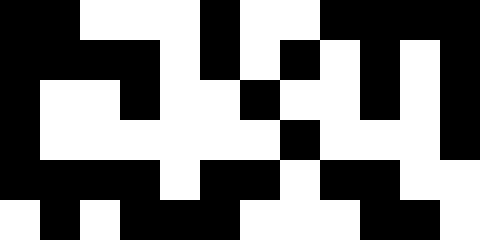[["black", "black", "white", "white", "white", "black", "white", "white", "black", "black", "black", "black"], ["black", "black", "black", "black", "white", "black", "white", "black", "white", "black", "white", "black"], ["black", "white", "white", "black", "white", "white", "black", "white", "white", "black", "white", "black"], ["black", "white", "white", "white", "white", "white", "white", "black", "white", "white", "white", "black"], ["black", "black", "black", "black", "white", "black", "black", "white", "black", "black", "white", "white"], ["white", "black", "white", "black", "black", "black", "white", "white", "white", "black", "black", "white"]]